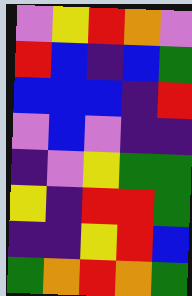[["violet", "yellow", "red", "orange", "violet"], ["red", "blue", "indigo", "blue", "green"], ["blue", "blue", "blue", "indigo", "red"], ["violet", "blue", "violet", "indigo", "indigo"], ["indigo", "violet", "yellow", "green", "green"], ["yellow", "indigo", "red", "red", "green"], ["indigo", "indigo", "yellow", "red", "blue"], ["green", "orange", "red", "orange", "green"]]